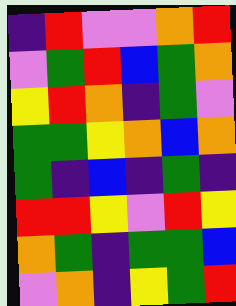[["indigo", "red", "violet", "violet", "orange", "red"], ["violet", "green", "red", "blue", "green", "orange"], ["yellow", "red", "orange", "indigo", "green", "violet"], ["green", "green", "yellow", "orange", "blue", "orange"], ["green", "indigo", "blue", "indigo", "green", "indigo"], ["red", "red", "yellow", "violet", "red", "yellow"], ["orange", "green", "indigo", "green", "green", "blue"], ["violet", "orange", "indigo", "yellow", "green", "red"]]